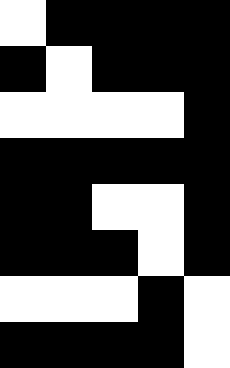[["white", "black", "black", "black", "black"], ["black", "white", "black", "black", "black"], ["white", "white", "white", "white", "black"], ["black", "black", "black", "black", "black"], ["black", "black", "white", "white", "black"], ["black", "black", "black", "white", "black"], ["white", "white", "white", "black", "white"], ["black", "black", "black", "black", "white"]]